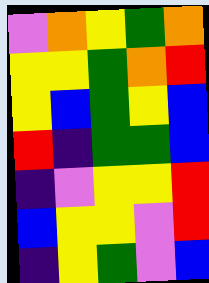[["violet", "orange", "yellow", "green", "orange"], ["yellow", "yellow", "green", "orange", "red"], ["yellow", "blue", "green", "yellow", "blue"], ["red", "indigo", "green", "green", "blue"], ["indigo", "violet", "yellow", "yellow", "red"], ["blue", "yellow", "yellow", "violet", "red"], ["indigo", "yellow", "green", "violet", "blue"]]